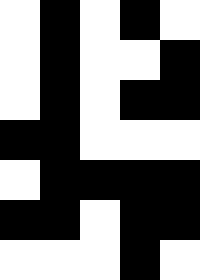[["white", "black", "white", "black", "white"], ["white", "black", "white", "white", "black"], ["white", "black", "white", "black", "black"], ["black", "black", "white", "white", "white"], ["white", "black", "black", "black", "black"], ["black", "black", "white", "black", "black"], ["white", "white", "white", "black", "white"]]